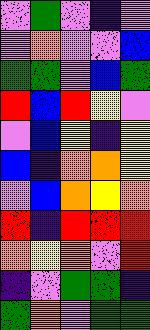[["violet", "green", "violet", "indigo", "violet"], ["violet", "orange", "violet", "violet", "blue"], ["green", "green", "violet", "blue", "green"], ["red", "blue", "red", "yellow", "violet"], ["violet", "blue", "yellow", "indigo", "yellow"], ["blue", "indigo", "orange", "orange", "yellow"], ["violet", "blue", "orange", "yellow", "orange"], ["red", "indigo", "red", "red", "red"], ["orange", "yellow", "orange", "violet", "red"], ["indigo", "violet", "green", "green", "indigo"], ["green", "orange", "violet", "green", "green"]]